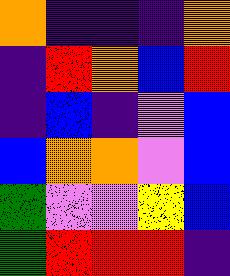[["orange", "indigo", "indigo", "indigo", "orange"], ["indigo", "red", "orange", "blue", "red"], ["indigo", "blue", "indigo", "violet", "blue"], ["blue", "orange", "orange", "violet", "blue"], ["green", "violet", "violet", "yellow", "blue"], ["green", "red", "red", "red", "indigo"]]